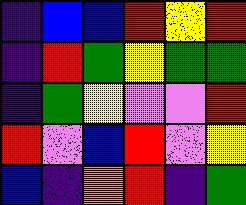[["indigo", "blue", "blue", "red", "yellow", "red"], ["indigo", "red", "green", "yellow", "green", "green"], ["indigo", "green", "yellow", "violet", "violet", "red"], ["red", "violet", "blue", "red", "violet", "yellow"], ["blue", "indigo", "orange", "red", "indigo", "green"]]